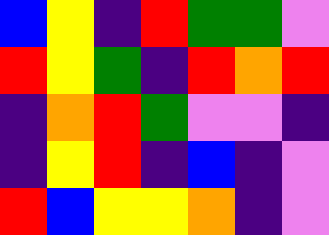[["blue", "yellow", "indigo", "red", "green", "green", "violet"], ["red", "yellow", "green", "indigo", "red", "orange", "red"], ["indigo", "orange", "red", "green", "violet", "violet", "indigo"], ["indigo", "yellow", "red", "indigo", "blue", "indigo", "violet"], ["red", "blue", "yellow", "yellow", "orange", "indigo", "violet"]]